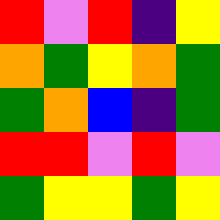[["red", "violet", "red", "indigo", "yellow"], ["orange", "green", "yellow", "orange", "green"], ["green", "orange", "blue", "indigo", "green"], ["red", "red", "violet", "red", "violet"], ["green", "yellow", "yellow", "green", "yellow"]]